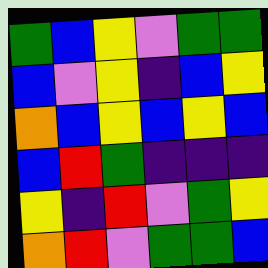[["green", "blue", "yellow", "violet", "green", "green"], ["blue", "violet", "yellow", "indigo", "blue", "yellow"], ["orange", "blue", "yellow", "blue", "yellow", "blue"], ["blue", "red", "green", "indigo", "indigo", "indigo"], ["yellow", "indigo", "red", "violet", "green", "yellow"], ["orange", "red", "violet", "green", "green", "blue"]]